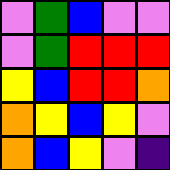[["violet", "green", "blue", "violet", "violet"], ["violet", "green", "red", "red", "red"], ["yellow", "blue", "red", "red", "orange"], ["orange", "yellow", "blue", "yellow", "violet"], ["orange", "blue", "yellow", "violet", "indigo"]]